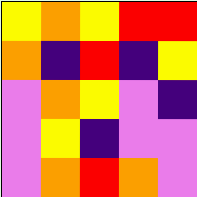[["yellow", "orange", "yellow", "red", "red"], ["orange", "indigo", "red", "indigo", "yellow"], ["violet", "orange", "yellow", "violet", "indigo"], ["violet", "yellow", "indigo", "violet", "violet"], ["violet", "orange", "red", "orange", "violet"]]